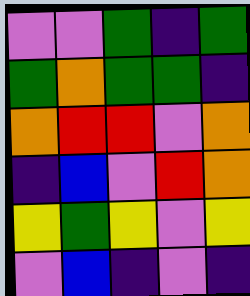[["violet", "violet", "green", "indigo", "green"], ["green", "orange", "green", "green", "indigo"], ["orange", "red", "red", "violet", "orange"], ["indigo", "blue", "violet", "red", "orange"], ["yellow", "green", "yellow", "violet", "yellow"], ["violet", "blue", "indigo", "violet", "indigo"]]